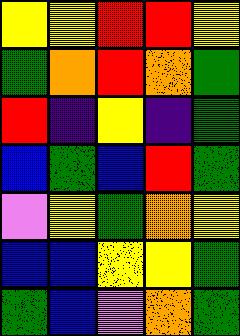[["yellow", "yellow", "red", "red", "yellow"], ["green", "orange", "red", "orange", "green"], ["red", "indigo", "yellow", "indigo", "green"], ["blue", "green", "blue", "red", "green"], ["violet", "yellow", "green", "orange", "yellow"], ["blue", "blue", "yellow", "yellow", "green"], ["green", "blue", "violet", "orange", "green"]]